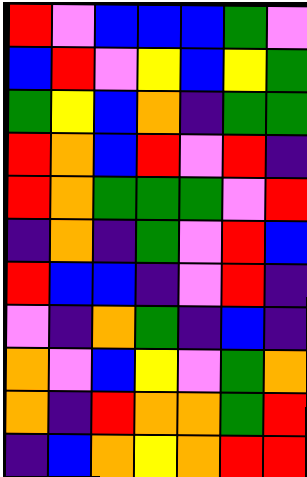[["red", "violet", "blue", "blue", "blue", "green", "violet"], ["blue", "red", "violet", "yellow", "blue", "yellow", "green"], ["green", "yellow", "blue", "orange", "indigo", "green", "green"], ["red", "orange", "blue", "red", "violet", "red", "indigo"], ["red", "orange", "green", "green", "green", "violet", "red"], ["indigo", "orange", "indigo", "green", "violet", "red", "blue"], ["red", "blue", "blue", "indigo", "violet", "red", "indigo"], ["violet", "indigo", "orange", "green", "indigo", "blue", "indigo"], ["orange", "violet", "blue", "yellow", "violet", "green", "orange"], ["orange", "indigo", "red", "orange", "orange", "green", "red"], ["indigo", "blue", "orange", "yellow", "orange", "red", "red"]]